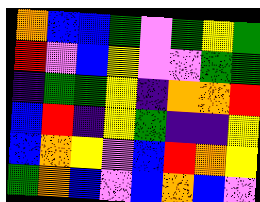[["orange", "blue", "blue", "green", "violet", "green", "yellow", "green"], ["red", "violet", "blue", "yellow", "violet", "violet", "green", "green"], ["indigo", "green", "green", "yellow", "indigo", "orange", "orange", "red"], ["blue", "red", "indigo", "yellow", "green", "indigo", "indigo", "yellow"], ["blue", "orange", "yellow", "violet", "blue", "red", "orange", "yellow"], ["green", "orange", "blue", "violet", "blue", "orange", "blue", "violet"]]